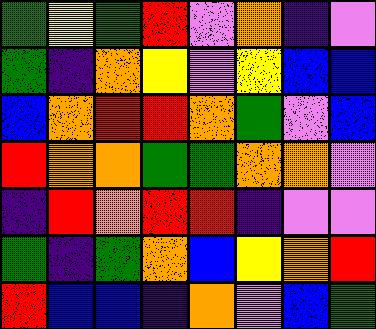[["green", "yellow", "green", "red", "violet", "orange", "indigo", "violet"], ["green", "indigo", "orange", "yellow", "violet", "yellow", "blue", "blue"], ["blue", "orange", "red", "red", "orange", "green", "violet", "blue"], ["red", "orange", "orange", "green", "green", "orange", "orange", "violet"], ["indigo", "red", "orange", "red", "red", "indigo", "violet", "violet"], ["green", "indigo", "green", "orange", "blue", "yellow", "orange", "red"], ["red", "blue", "blue", "indigo", "orange", "violet", "blue", "green"]]